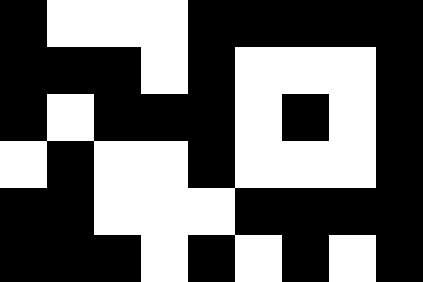[["black", "white", "white", "white", "black", "black", "black", "black", "black"], ["black", "black", "black", "white", "black", "white", "white", "white", "black"], ["black", "white", "black", "black", "black", "white", "black", "white", "black"], ["white", "black", "white", "white", "black", "white", "white", "white", "black"], ["black", "black", "white", "white", "white", "black", "black", "black", "black"], ["black", "black", "black", "white", "black", "white", "black", "white", "black"]]